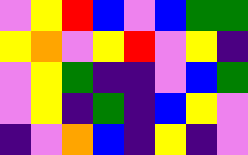[["violet", "yellow", "red", "blue", "violet", "blue", "green", "green"], ["yellow", "orange", "violet", "yellow", "red", "violet", "yellow", "indigo"], ["violet", "yellow", "green", "indigo", "indigo", "violet", "blue", "green"], ["violet", "yellow", "indigo", "green", "indigo", "blue", "yellow", "violet"], ["indigo", "violet", "orange", "blue", "indigo", "yellow", "indigo", "violet"]]